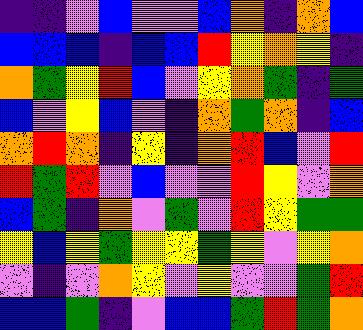[["indigo", "indigo", "violet", "blue", "violet", "violet", "blue", "orange", "indigo", "orange", "blue"], ["blue", "blue", "blue", "indigo", "blue", "blue", "red", "yellow", "orange", "yellow", "indigo"], ["orange", "green", "yellow", "red", "blue", "violet", "yellow", "orange", "green", "indigo", "green"], ["blue", "violet", "yellow", "blue", "violet", "indigo", "orange", "green", "orange", "indigo", "blue"], ["orange", "red", "orange", "indigo", "yellow", "indigo", "orange", "red", "blue", "violet", "red"], ["red", "green", "red", "violet", "blue", "violet", "violet", "red", "yellow", "violet", "orange"], ["blue", "green", "indigo", "orange", "violet", "green", "violet", "red", "yellow", "green", "green"], ["yellow", "blue", "yellow", "green", "yellow", "yellow", "green", "yellow", "violet", "yellow", "orange"], ["violet", "indigo", "violet", "orange", "yellow", "violet", "yellow", "violet", "violet", "green", "red"], ["blue", "blue", "green", "indigo", "violet", "blue", "blue", "green", "red", "green", "orange"]]